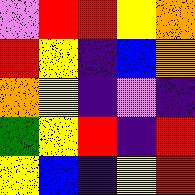[["violet", "red", "red", "yellow", "orange"], ["red", "yellow", "indigo", "blue", "orange"], ["orange", "yellow", "indigo", "violet", "indigo"], ["green", "yellow", "red", "indigo", "red"], ["yellow", "blue", "indigo", "yellow", "red"]]